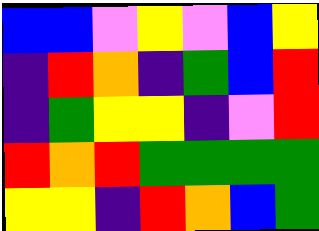[["blue", "blue", "violet", "yellow", "violet", "blue", "yellow"], ["indigo", "red", "orange", "indigo", "green", "blue", "red"], ["indigo", "green", "yellow", "yellow", "indigo", "violet", "red"], ["red", "orange", "red", "green", "green", "green", "green"], ["yellow", "yellow", "indigo", "red", "orange", "blue", "green"]]